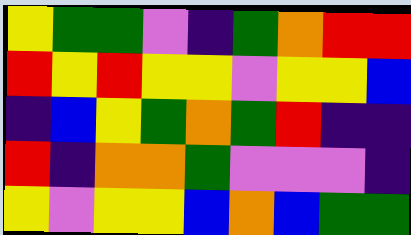[["yellow", "green", "green", "violet", "indigo", "green", "orange", "red", "red"], ["red", "yellow", "red", "yellow", "yellow", "violet", "yellow", "yellow", "blue"], ["indigo", "blue", "yellow", "green", "orange", "green", "red", "indigo", "indigo"], ["red", "indigo", "orange", "orange", "green", "violet", "violet", "violet", "indigo"], ["yellow", "violet", "yellow", "yellow", "blue", "orange", "blue", "green", "green"]]